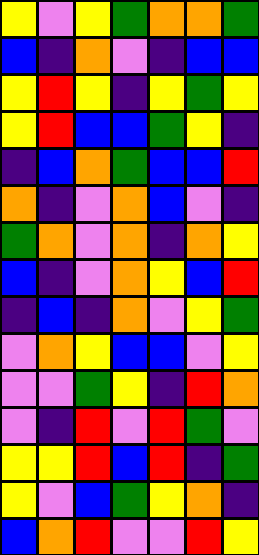[["yellow", "violet", "yellow", "green", "orange", "orange", "green"], ["blue", "indigo", "orange", "violet", "indigo", "blue", "blue"], ["yellow", "red", "yellow", "indigo", "yellow", "green", "yellow"], ["yellow", "red", "blue", "blue", "green", "yellow", "indigo"], ["indigo", "blue", "orange", "green", "blue", "blue", "red"], ["orange", "indigo", "violet", "orange", "blue", "violet", "indigo"], ["green", "orange", "violet", "orange", "indigo", "orange", "yellow"], ["blue", "indigo", "violet", "orange", "yellow", "blue", "red"], ["indigo", "blue", "indigo", "orange", "violet", "yellow", "green"], ["violet", "orange", "yellow", "blue", "blue", "violet", "yellow"], ["violet", "violet", "green", "yellow", "indigo", "red", "orange"], ["violet", "indigo", "red", "violet", "red", "green", "violet"], ["yellow", "yellow", "red", "blue", "red", "indigo", "green"], ["yellow", "violet", "blue", "green", "yellow", "orange", "indigo"], ["blue", "orange", "red", "violet", "violet", "red", "yellow"]]